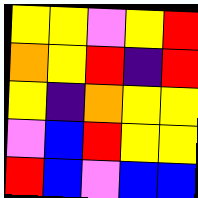[["yellow", "yellow", "violet", "yellow", "red"], ["orange", "yellow", "red", "indigo", "red"], ["yellow", "indigo", "orange", "yellow", "yellow"], ["violet", "blue", "red", "yellow", "yellow"], ["red", "blue", "violet", "blue", "blue"]]